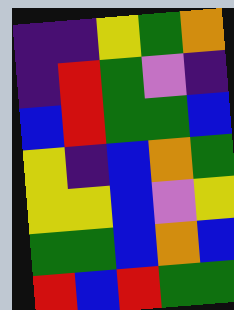[["indigo", "indigo", "yellow", "green", "orange"], ["indigo", "red", "green", "violet", "indigo"], ["blue", "red", "green", "green", "blue"], ["yellow", "indigo", "blue", "orange", "green"], ["yellow", "yellow", "blue", "violet", "yellow"], ["green", "green", "blue", "orange", "blue"], ["red", "blue", "red", "green", "green"]]